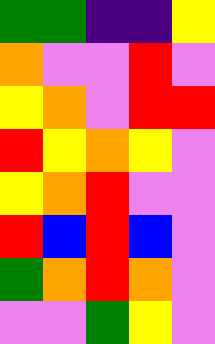[["green", "green", "indigo", "indigo", "yellow"], ["orange", "violet", "violet", "red", "violet"], ["yellow", "orange", "violet", "red", "red"], ["red", "yellow", "orange", "yellow", "violet"], ["yellow", "orange", "red", "violet", "violet"], ["red", "blue", "red", "blue", "violet"], ["green", "orange", "red", "orange", "violet"], ["violet", "violet", "green", "yellow", "violet"]]